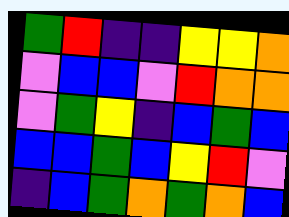[["green", "red", "indigo", "indigo", "yellow", "yellow", "orange"], ["violet", "blue", "blue", "violet", "red", "orange", "orange"], ["violet", "green", "yellow", "indigo", "blue", "green", "blue"], ["blue", "blue", "green", "blue", "yellow", "red", "violet"], ["indigo", "blue", "green", "orange", "green", "orange", "blue"]]